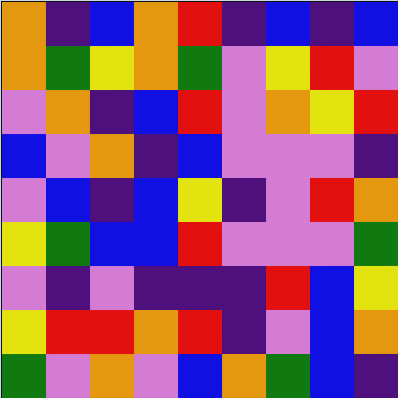[["orange", "indigo", "blue", "orange", "red", "indigo", "blue", "indigo", "blue"], ["orange", "green", "yellow", "orange", "green", "violet", "yellow", "red", "violet"], ["violet", "orange", "indigo", "blue", "red", "violet", "orange", "yellow", "red"], ["blue", "violet", "orange", "indigo", "blue", "violet", "violet", "violet", "indigo"], ["violet", "blue", "indigo", "blue", "yellow", "indigo", "violet", "red", "orange"], ["yellow", "green", "blue", "blue", "red", "violet", "violet", "violet", "green"], ["violet", "indigo", "violet", "indigo", "indigo", "indigo", "red", "blue", "yellow"], ["yellow", "red", "red", "orange", "red", "indigo", "violet", "blue", "orange"], ["green", "violet", "orange", "violet", "blue", "orange", "green", "blue", "indigo"]]